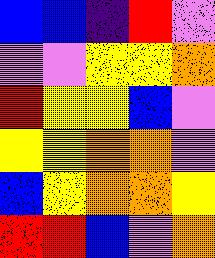[["blue", "blue", "indigo", "red", "violet"], ["violet", "violet", "yellow", "yellow", "orange"], ["red", "yellow", "yellow", "blue", "violet"], ["yellow", "yellow", "orange", "orange", "violet"], ["blue", "yellow", "orange", "orange", "yellow"], ["red", "red", "blue", "violet", "orange"]]